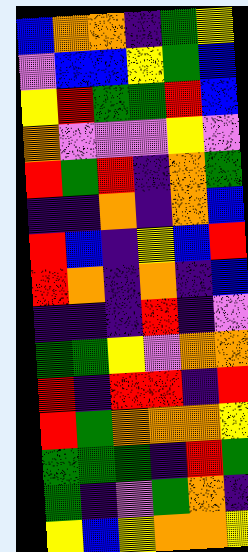[["blue", "orange", "orange", "indigo", "green", "yellow"], ["violet", "blue", "blue", "yellow", "green", "blue"], ["yellow", "red", "green", "green", "red", "blue"], ["orange", "violet", "violet", "violet", "yellow", "violet"], ["red", "green", "red", "indigo", "orange", "green"], ["indigo", "indigo", "orange", "indigo", "orange", "blue"], ["red", "blue", "indigo", "yellow", "blue", "red"], ["red", "orange", "indigo", "orange", "indigo", "blue"], ["indigo", "indigo", "indigo", "red", "indigo", "violet"], ["green", "green", "yellow", "violet", "orange", "orange"], ["red", "indigo", "red", "red", "indigo", "red"], ["red", "green", "orange", "orange", "orange", "yellow"], ["green", "green", "green", "indigo", "red", "green"], ["green", "indigo", "violet", "green", "orange", "indigo"], ["yellow", "blue", "yellow", "orange", "orange", "yellow"]]